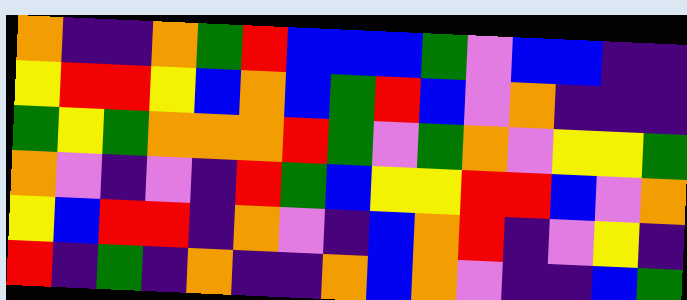[["orange", "indigo", "indigo", "orange", "green", "red", "blue", "blue", "blue", "green", "violet", "blue", "blue", "indigo", "indigo"], ["yellow", "red", "red", "yellow", "blue", "orange", "blue", "green", "red", "blue", "violet", "orange", "indigo", "indigo", "indigo"], ["green", "yellow", "green", "orange", "orange", "orange", "red", "green", "violet", "green", "orange", "violet", "yellow", "yellow", "green"], ["orange", "violet", "indigo", "violet", "indigo", "red", "green", "blue", "yellow", "yellow", "red", "red", "blue", "violet", "orange"], ["yellow", "blue", "red", "red", "indigo", "orange", "violet", "indigo", "blue", "orange", "red", "indigo", "violet", "yellow", "indigo"], ["red", "indigo", "green", "indigo", "orange", "indigo", "indigo", "orange", "blue", "orange", "violet", "indigo", "indigo", "blue", "green"]]